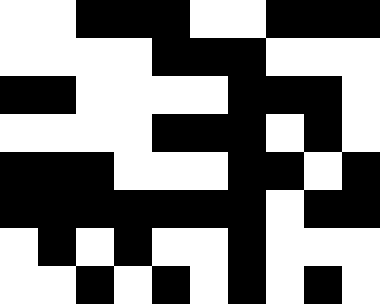[["white", "white", "black", "black", "black", "white", "white", "black", "black", "black"], ["white", "white", "white", "white", "black", "black", "black", "white", "white", "white"], ["black", "black", "white", "white", "white", "white", "black", "black", "black", "white"], ["white", "white", "white", "white", "black", "black", "black", "white", "black", "white"], ["black", "black", "black", "white", "white", "white", "black", "black", "white", "black"], ["black", "black", "black", "black", "black", "black", "black", "white", "black", "black"], ["white", "black", "white", "black", "white", "white", "black", "white", "white", "white"], ["white", "white", "black", "white", "black", "white", "black", "white", "black", "white"]]